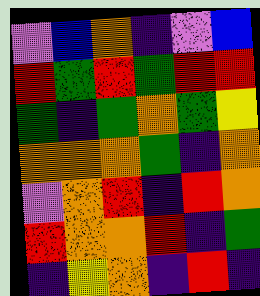[["violet", "blue", "orange", "indigo", "violet", "blue"], ["red", "green", "red", "green", "red", "red"], ["green", "indigo", "green", "orange", "green", "yellow"], ["orange", "orange", "orange", "green", "indigo", "orange"], ["violet", "orange", "red", "indigo", "red", "orange"], ["red", "orange", "orange", "red", "indigo", "green"], ["indigo", "yellow", "orange", "indigo", "red", "indigo"]]